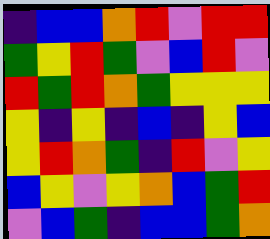[["indigo", "blue", "blue", "orange", "red", "violet", "red", "red"], ["green", "yellow", "red", "green", "violet", "blue", "red", "violet"], ["red", "green", "red", "orange", "green", "yellow", "yellow", "yellow"], ["yellow", "indigo", "yellow", "indigo", "blue", "indigo", "yellow", "blue"], ["yellow", "red", "orange", "green", "indigo", "red", "violet", "yellow"], ["blue", "yellow", "violet", "yellow", "orange", "blue", "green", "red"], ["violet", "blue", "green", "indigo", "blue", "blue", "green", "orange"]]